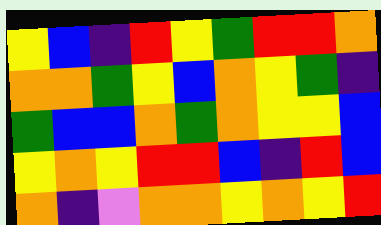[["yellow", "blue", "indigo", "red", "yellow", "green", "red", "red", "orange"], ["orange", "orange", "green", "yellow", "blue", "orange", "yellow", "green", "indigo"], ["green", "blue", "blue", "orange", "green", "orange", "yellow", "yellow", "blue"], ["yellow", "orange", "yellow", "red", "red", "blue", "indigo", "red", "blue"], ["orange", "indigo", "violet", "orange", "orange", "yellow", "orange", "yellow", "red"]]